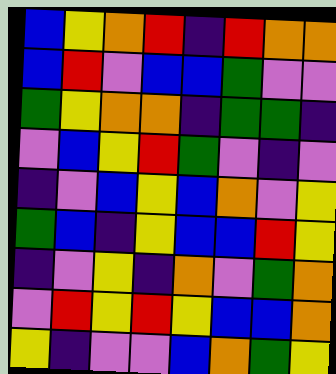[["blue", "yellow", "orange", "red", "indigo", "red", "orange", "orange"], ["blue", "red", "violet", "blue", "blue", "green", "violet", "violet"], ["green", "yellow", "orange", "orange", "indigo", "green", "green", "indigo"], ["violet", "blue", "yellow", "red", "green", "violet", "indigo", "violet"], ["indigo", "violet", "blue", "yellow", "blue", "orange", "violet", "yellow"], ["green", "blue", "indigo", "yellow", "blue", "blue", "red", "yellow"], ["indigo", "violet", "yellow", "indigo", "orange", "violet", "green", "orange"], ["violet", "red", "yellow", "red", "yellow", "blue", "blue", "orange"], ["yellow", "indigo", "violet", "violet", "blue", "orange", "green", "yellow"]]